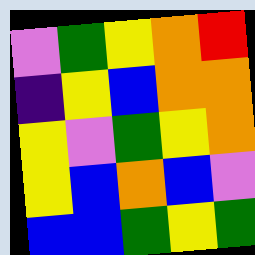[["violet", "green", "yellow", "orange", "red"], ["indigo", "yellow", "blue", "orange", "orange"], ["yellow", "violet", "green", "yellow", "orange"], ["yellow", "blue", "orange", "blue", "violet"], ["blue", "blue", "green", "yellow", "green"]]